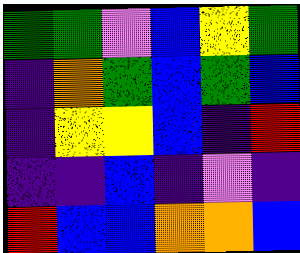[["green", "green", "violet", "blue", "yellow", "green"], ["indigo", "orange", "green", "blue", "green", "blue"], ["indigo", "yellow", "yellow", "blue", "indigo", "red"], ["indigo", "indigo", "blue", "indigo", "violet", "indigo"], ["red", "blue", "blue", "orange", "orange", "blue"]]